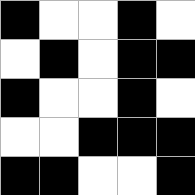[["black", "white", "white", "black", "white"], ["white", "black", "white", "black", "black"], ["black", "white", "white", "black", "white"], ["white", "white", "black", "black", "black"], ["black", "black", "white", "white", "black"]]